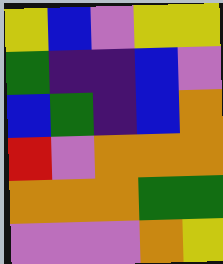[["yellow", "blue", "violet", "yellow", "yellow"], ["green", "indigo", "indigo", "blue", "violet"], ["blue", "green", "indigo", "blue", "orange"], ["red", "violet", "orange", "orange", "orange"], ["orange", "orange", "orange", "green", "green"], ["violet", "violet", "violet", "orange", "yellow"]]